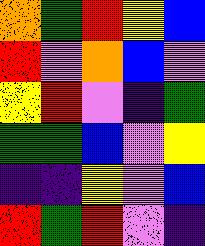[["orange", "green", "red", "yellow", "blue"], ["red", "violet", "orange", "blue", "violet"], ["yellow", "red", "violet", "indigo", "green"], ["green", "green", "blue", "violet", "yellow"], ["indigo", "indigo", "yellow", "violet", "blue"], ["red", "green", "red", "violet", "indigo"]]